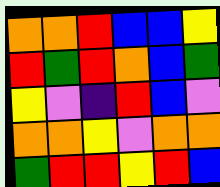[["orange", "orange", "red", "blue", "blue", "yellow"], ["red", "green", "red", "orange", "blue", "green"], ["yellow", "violet", "indigo", "red", "blue", "violet"], ["orange", "orange", "yellow", "violet", "orange", "orange"], ["green", "red", "red", "yellow", "red", "blue"]]